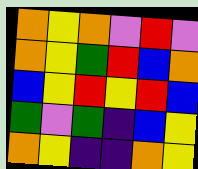[["orange", "yellow", "orange", "violet", "red", "violet"], ["orange", "yellow", "green", "red", "blue", "orange"], ["blue", "yellow", "red", "yellow", "red", "blue"], ["green", "violet", "green", "indigo", "blue", "yellow"], ["orange", "yellow", "indigo", "indigo", "orange", "yellow"]]